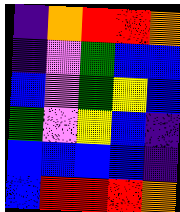[["indigo", "orange", "red", "red", "orange"], ["indigo", "violet", "green", "blue", "blue"], ["blue", "violet", "green", "yellow", "blue"], ["green", "violet", "yellow", "blue", "indigo"], ["blue", "blue", "blue", "blue", "indigo"], ["blue", "red", "red", "red", "orange"]]